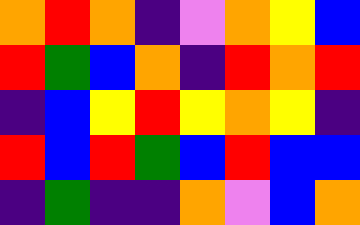[["orange", "red", "orange", "indigo", "violet", "orange", "yellow", "blue"], ["red", "green", "blue", "orange", "indigo", "red", "orange", "red"], ["indigo", "blue", "yellow", "red", "yellow", "orange", "yellow", "indigo"], ["red", "blue", "red", "green", "blue", "red", "blue", "blue"], ["indigo", "green", "indigo", "indigo", "orange", "violet", "blue", "orange"]]